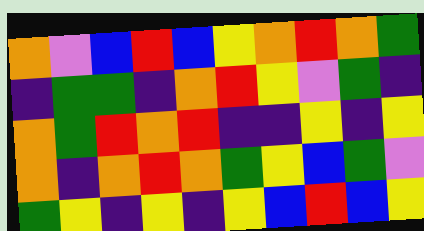[["orange", "violet", "blue", "red", "blue", "yellow", "orange", "red", "orange", "green"], ["indigo", "green", "green", "indigo", "orange", "red", "yellow", "violet", "green", "indigo"], ["orange", "green", "red", "orange", "red", "indigo", "indigo", "yellow", "indigo", "yellow"], ["orange", "indigo", "orange", "red", "orange", "green", "yellow", "blue", "green", "violet"], ["green", "yellow", "indigo", "yellow", "indigo", "yellow", "blue", "red", "blue", "yellow"]]